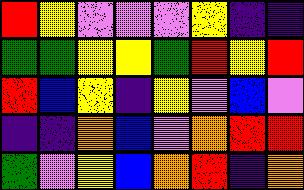[["red", "yellow", "violet", "violet", "violet", "yellow", "indigo", "indigo"], ["green", "green", "yellow", "yellow", "green", "red", "yellow", "red"], ["red", "blue", "yellow", "indigo", "yellow", "violet", "blue", "violet"], ["indigo", "indigo", "orange", "blue", "violet", "orange", "red", "red"], ["green", "violet", "yellow", "blue", "orange", "red", "indigo", "orange"]]